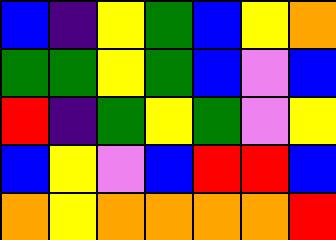[["blue", "indigo", "yellow", "green", "blue", "yellow", "orange"], ["green", "green", "yellow", "green", "blue", "violet", "blue"], ["red", "indigo", "green", "yellow", "green", "violet", "yellow"], ["blue", "yellow", "violet", "blue", "red", "red", "blue"], ["orange", "yellow", "orange", "orange", "orange", "orange", "red"]]